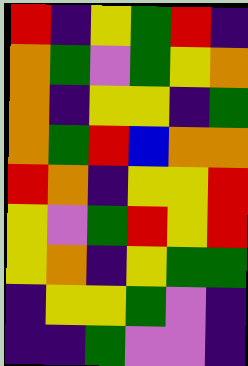[["red", "indigo", "yellow", "green", "red", "indigo"], ["orange", "green", "violet", "green", "yellow", "orange"], ["orange", "indigo", "yellow", "yellow", "indigo", "green"], ["orange", "green", "red", "blue", "orange", "orange"], ["red", "orange", "indigo", "yellow", "yellow", "red"], ["yellow", "violet", "green", "red", "yellow", "red"], ["yellow", "orange", "indigo", "yellow", "green", "green"], ["indigo", "yellow", "yellow", "green", "violet", "indigo"], ["indigo", "indigo", "green", "violet", "violet", "indigo"]]